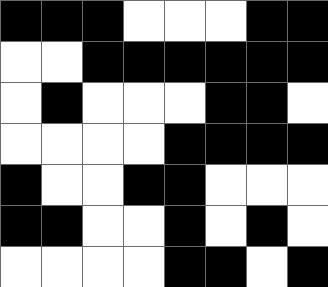[["black", "black", "black", "white", "white", "white", "black", "black"], ["white", "white", "black", "black", "black", "black", "black", "black"], ["white", "black", "white", "white", "white", "black", "black", "white"], ["white", "white", "white", "white", "black", "black", "black", "black"], ["black", "white", "white", "black", "black", "white", "white", "white"], ["black", "black", "white", "white", "black", "white", "black", "white"], ["white", "white", "white", "white", "black", "black", "white", "black"]]